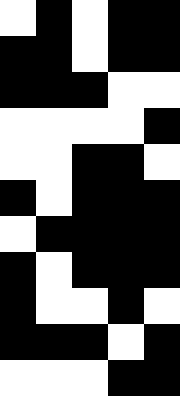[["white", "black", "white", "black", "black"], ["black", "black", "white", "black", "black"], ["black", "black", "black", "white", "white"], ["white", "white", "white", "white", "black"], ["white", "white", "black", "black", "white"], ["black", "white", "black", "black", "black"], ["white", "black", "black", "black", "black"], ["black", "white", "black", "black", "black"], ["black", "white", "white", "black", "white"], ["black", "black", "black", "white", "black"], ["white", "white", "white", "black", "black"]]